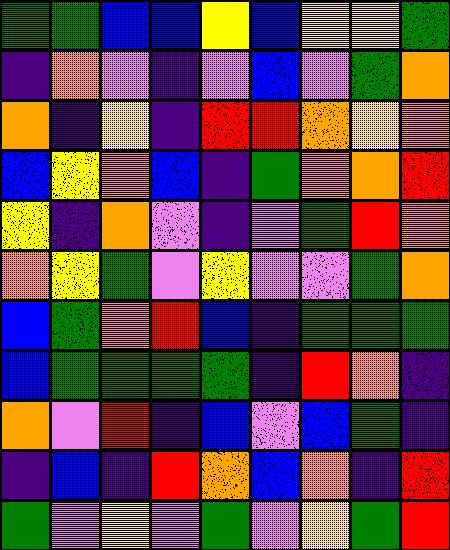[["green", "green", "blue", "blue", "yellow", "blue", "yellow", "yellow", "green"], ["indigo", "orange", "violet", "indigo", "violet", "blue", "violet", "green", "orange"], ["orange", "indigo", "yellow", "indigo", "red", "red", "orange", "yellow", "orange"], ["blue", "yellow", "orange", "blue", "indigo", "green", "orange", "orange", "red"], ["yellow", "indigo", "orange", "violet", "indigo", "violet", "green", "red", "orange"], ["orange", "yellow", "green", "violet", "yellow", "violet", "violet", "green", "orange"], ["blue", "green", "orange", "red", "blue", "indigo", "green", "green", "green"], ["blue", "green", "green", "green", "green", "indigo", "red", "orange", "indigo"], ["orange", "violet", "red", "indigo", "blue", "violet", "blue", "green", "indigo"], ["indigo", "blue", "indigo", "red", "orange", "blue", "orange", "indigo", "red"], ["green", "violet", "yellow", "violet", "green", "violet", "yellow", "green", "red"]]